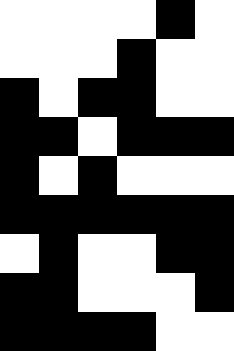[["white", "white", "white", "white", "black", "white"], ["white", "white", "white", "black", "white", "white"], ["black", "white", "black", "black", "white", "white"], ["black", "black", "white", "black", "black", "black"], ["black", "white", "black", "white", "white", "white"], ["black", "black", "black", "black", "black", "black"], ["white", "black", "white", "white", "black", "black"], ["black", "black", "white", "white", "white", "black"], ["black", "black", "black", "black", "white", "white"]]